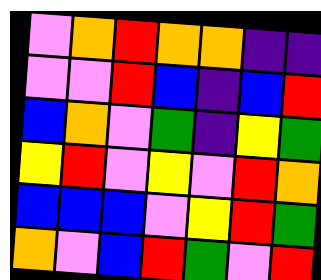[["violet", "orange", "red", "orange", "orange", "indigo", "indigo"], ["violet", "violet", "red", "blue", "indigo", "blue", "red"], ["blue", "orange", "violet", "green", "indigo", "yellow", "green"], ["yellow", "red", "violet", "yellow", "violet", "red", "orange"], ["blue", "blue", "blue", "violet", "yellow", "red", "green"], ["orange", "violet", "blue", "red", "green", "violet", "red"]]